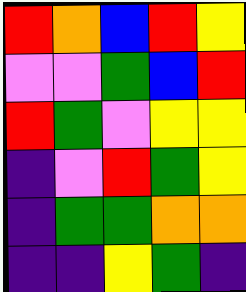[["red", "orange", "blue", "red", "yellow"], ["violet", "violet", "green", "blue", "red"], ["red", "green", "violet", "yellow", "yellow"], ["indigo", "violet", "red", "green", "yellow"], ["indigo", "green", "green", "orange", "orange"], ["indigo", "indigo", "yellow", "green", "indigo"]]